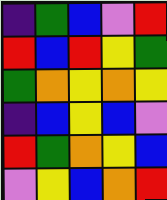[["indigo", "green", "blue", "violet", "red"], ["red", "blue", "red", "yellow", "green"], ["green", "orange", "yellow", "orange", "yellow"], ["indigo", "blue", "yellow", "blue", "violet"], ["red", "green", "orange", "yellow", "blue"], ["violet", "yellow", "blue", "orange", "red"]]